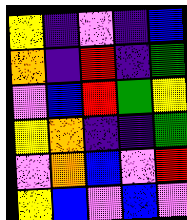[["yellow", "indigo", "violet", "indigo", "blue"], ["orange", "indigo", "red", "indigo", "green"], ["violet", "blue", "red", "green", "yellow"], ["yellow", "orange", "indigo", "indigo", "green"], ["violet", "orange", "blue", "violet", "red"], ["yellow", "blue", "violet", "blue", "violet"]]